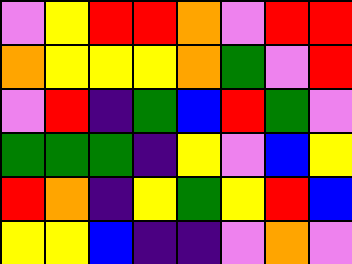[["violet", "yellow", "red", "red", "orange", "violet", "red", "red"], ["orange", "yellow", "yellow", "yellow", "orange", "green", "violet", "red"], ["violet", "red", "indigo", "green", "blue", "red", "green", "violet"], ["green", "green", "green", "indigo", "yellow", "violet", "blue", "yellow"], ["red", "orange", "indigo", "yellow", "green", "yellow", "red", "blue"], ["yellow", "yellow", "blue", "indigo", "indigo", "violet", "orange", "violet"]]